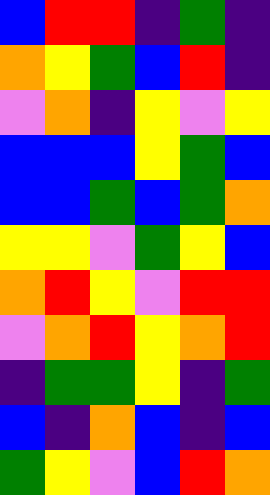[["blue", "red", "red", "indigo", "green", "indigo"], ["orange", "yellow", "green", "blue", "red", "indigo"], ["violet", "orange", "indigo", "yellow", "violet", "yellow"], ["blue", "blue", "blue", "yellow", "green", "blue"], ["blue", "blue", "green", "blue", "green", "orange"], ["yellow", "yellow", "violet", "green", "yellow", "blue"], ["orange", "red", "yellow", "violet", "red", "red"], ["violet", "orange", "red", "yellow", "orange", "red"], ["indigo", "green", "green", "yellow", "indigo", "green"], ["blue", "indigo", "orange", "blue", "indigo", "blue"], ["green", "yellow", "violet", "blue", "red", "orange"]]